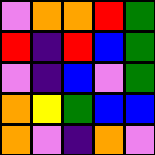[["violet", "orange", "orange", "red", "green"], ["red", "indigo", "red", "blue", "green"], ["violet", "indigo", "blue", "violet", "green"], ["orange", "yellow", "green", "blue", "blue"], ["orange", "violet", "indigo", "orange", "violet"]]